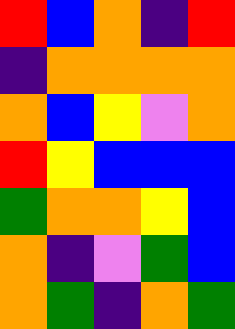[["red", "blue", "orange", "indigo", "red"], ["indigo", "orange", "orange", "orange", "orange"], ["orange", "blue", "yellow", "violet", "orange"], ["red", "yellow", "blue", "blue", "blue"], ["green", "orange", "orange", "yellow", "blue"], ["orange", "indigo", "violet", "green", "blue"], ["orange", "green", "indigo", "orange", "green"]]